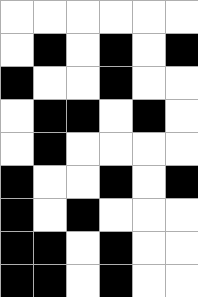[["white", "white", "white", "white", "white", "white"], ["white", "black", "white", "black", "white", "black"], ["black", "white", "white", "black", "white", "white"], ["white", "black", "black", "white", "black", "white"], ["white", "black", "white", "white", "white", "white"], ["black", "white", "white", "black", "white", "black"], ["black", "white", "black", "white", "white", "white"], ["black", "black", "white", "black", "white", "white"], ["black", "black", "white", "black", "white", "white"]]